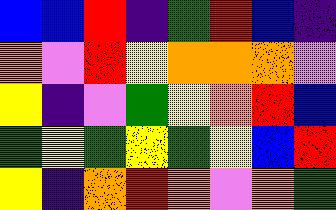[["blue", "blue", "red", "indigo", "green", "red", "blue", "indigo"], ["orange", "violet", "red", "yellow", "orange", "orange", "orange", "violet"], ["yellow", "indigo", "violet", "green", "yellow", "orange", "red", "blue"], ["green", "yellow", "green", "yellow", "green", "yellow", "blue", "red"], ["yellow", "indigo", "orange", "red", "orange", "violet", "orange", "green"]]